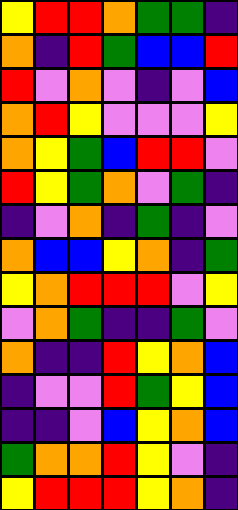[["yellow", "red", "red", "orange", "green", "green", "indigo"], ["orange", "indigo", "red", "green", "blue", "blue", "red"], ["red", "violet", "orange", "violet", "indigo", "violet", "blue"], ["orange", "red", "yellow", "violet", "violet", "violet", "yellow"], ["orange", "yellow", "green", "blue", "red", "red", "violet"], ["red", "yellow", "green", "orange", "violet", "green", "indigo"], ["indigo", "violet", "orange", "indigo", "green", "indigo", "violet"], ["orange", "blue", "blue", "yellow", "orange", "indigo", "green"], ["yellow", "orange", "red", "red", "red", "violet", "yellow"], ["violet", "orange", "green", "indigo", "indigo", "green", "violet"], ["orange", "indigo", "indigo", "red", "yellow", "orange", "blue"], ["indigo", "violet", "violet", "red", "green", "yellow", "blue"], ["indigo", "indigo", "violet", "blue", "yellow", "orange", "blue"], ["green", "orange", "orange", "red", "yellow", "violet", "indigo"], ["yellow", "red", "red", "red", "yellow", "orange", "indigo"]]